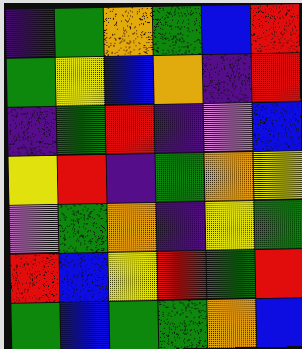[["indigo", "green", "orange", "green", "blue", "red"], ["green", "yellow", "blue", "orange", "indigo", "red"], ["indigo", "green", "red", "indigo", "violet", "blue"], ["yellow", "red", "indigo", "green", "orange", "yellow"], ["violet", "green", "orange", "indigo", "yellow", "green"], ["red", "blue", "yellow", "red", "green", "red"], ["green", "blue", "green", "green", "orange", "blue"]]